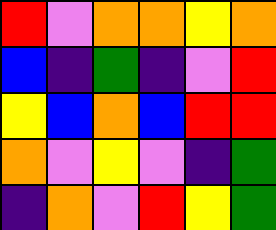[["red", "violet", "orange", "orange", "yellow", "orange"], ["blue", "indigo", "green", "indigo", "violet", "red"], ["yellow", "blue", "orange", "blue", "red", "red"], ["orange", "violet", "yellow", "violet", "indigo", "green"], ["indigo", "orange", "violet", "red", "yellow", "green"]]